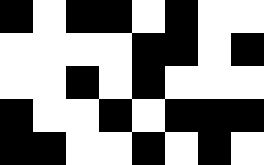[["black", "white", "black", "black", "white", "black", "white", "white"], ["white", "white", "white", "white", "black", "black", "white", "black"], ["white", "white", "black", "white", "black", "white", "white", "white"], ["black", "white", "white", "black", "white", "black", "black", "black"], ["black", "black", "white", "white", "black", "white", "black", "white"]]